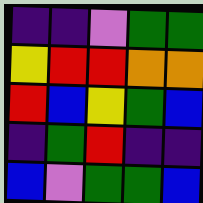[["indigo", "indigo", "violet", "green", "green"], ["yellow", "red", "red", "orange", "orange"], ["red", "blue", "yellow", "green", "blue"], ["indigo", "green", "red", "indigo", "indigo"], ["blue", "violet", "green", "green", "blue"]]